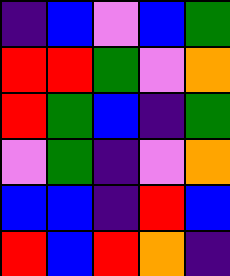[["indigo", "blue", "violet", "blue", "green"], ["red", "red", "green", "violet", "orange"], ["red", "green", "blue", "indigo", "green"], ["violet", "green", "indigo", "violet", "orange"], ["blue", "blue", "indigo", "red", "blue"], ["red", "blue", "red", "orange", "indigo"]]